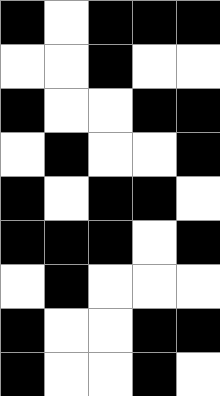[["black", "white", "black", "black", "black"], ["white", "white", "black", "white", "white"], ["black", "white", "white", "black", "black"], ["white", "black", "white", "white", "black"], ["black", "white", "black", "black", "white"], ["black", "black", "black", "white", "black"], ["white", "black", "white", "white", "white"], ["black", "white", "white", "black", "black"], ["black", "white", "white", "black", "white"]]